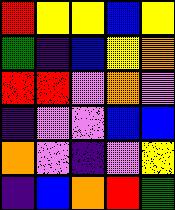[["red", "yellow", "yellow", "blue", "yellow"], ["green", "indigo", "blue", "yellow", "orange"], ["red", "red", "violet", "orange", "violet"], ["indigo", "violet", "violet", "blue", "blue"], ["orange", "violet", "indigo", "violet", "yellow"], ["indigo", "blue", "orange", "red", "green"]]